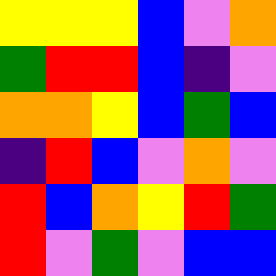[["yellow", "yellow", "yellow", "blue", "violet", "orange"], ["green", "red", "red", "blue", "indigo", "violet"], ["orange", "orange", "yellow", "blue", "green", "blue"], ["indigo", "red", "blue", "violet", "orange", "violet"], ["red", "blue", "orange", "yellow", "red", "green"], ["red", "violet", "green", "violet", "blue", "blue"]]